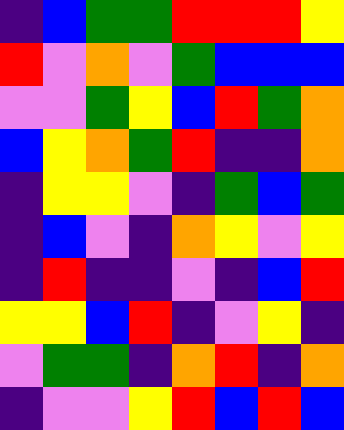[["indigo", "blue", "green", "green", "red", "red", "red", "yellow"], ["red", "violet", "orange", "violet", "green", "blue", "blue", "blue"], ["violet", "violet", "green", "yellow", "blue", "red", "green", "orange"], ["blue", "yellow", "orange", "green", "red", "indigo", "indigo", "orange"], ["indigo", "yellow", "yellow", "violet", "indigo", "green", "blue", "green"], ["indigo", "blue", "violet", "indigo", "orange", "yellow", "violet", "yellow"], ["indigo", "red", "indigo", "indigo", "violet", "indigo", "blue", "red"], ["yellow", "yellow", "blue", "red", "indigo", "violet", "yellow", "indigo"], ["violet", "green", "green", "indigo", "orange", "red", "indigo", "orange"], ["indigo", "violet", "violet", "yellow", "red", "blue", "red", "blue"]]